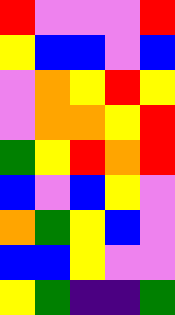[["red", "violet", "violet", "violet", "red"], ["yellow", "blue", "blue", "violet", "blue"], ["violet", "orange", "yellow", "red", "yellow"], ["violet", "orange", "orange", "yellow", "red"], ["green", "yellow", "red", "orange", "red"], ["blue", "violet", "blue", "yellow", "violet"], ["orange", "green", "yellow", "blue", "violet"], ["blue", "blue", "yellow", "violet", "violet"], ["yellow", "green", "indigo", "indigo", "green"]]